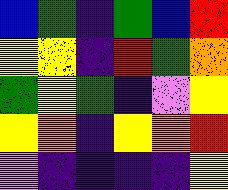[["blue", "green", "indigo", "green", "blue", "red"], ["yellow", "yellow", "indigo", "red", "green", "orange"], ["green", "yellow", "green", "indigo", "violet", "yellow"], ["yellow", "orange", "indigo", "yellow", "orange", "red"], ["violet", "indigo", "indigo", "indigo", "indigo", "yellow"]]